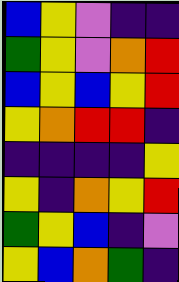[["blue", "yellow", "violet", "indigo", "indigo"], ["green", "yellow", "violet", "orange", "red"], ["blue", "yellow", "blue", "yellow", "red"], ["yellow", "orange", "red", "red", "indigo"], ["indigo", "indigo", "indigo", "indigo", "yellow"], ["yellow", "indigo", "orange", "yellow", "red"], ["green", "yellow", "blue", "indigo", "violet"], ["yellow", "blue", "orange", "green", "indigo"]]